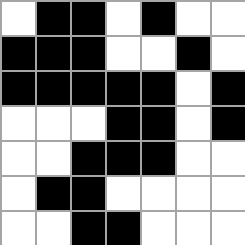[["white", "black", "black", "white", "black", "white", "white"], ["black", "black", "black", "white", "white", "black", "white"], ["black", "black", "black", "black", "black", "white", "black"], ["white", "white", "white", "black", "black", "white", "black"], ["white", "white", "black", "black", "black", "white", "white"], ["white", "black", "black", "white", "white", "white", "white"], ["white", "white", "black", "black", "white", "white", "white"]]